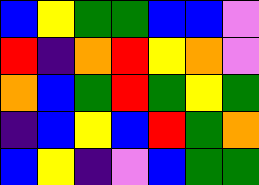[["blue", "yellow", "green", "green", "blue", "blue", "violet"], ["red", "indigo", "orange", "red", "yellow", "orange", "violet"], ["orange", "blue", "green", "red", "green", "yellow", "green"], ["indigo", "blue", "yellow", "blue", "red", "green", "orange"], ["blue", "yellow", "indigo", "violet", "blue", "green", "green"]]